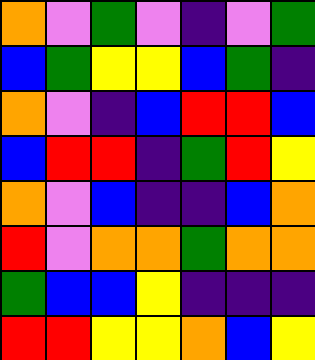[["orange", "violet", "green", "violet", "indigo", "violet", "green"], ["blue", "green", "yellow", "yellow", "blue", "green", "indigo"], ["orange", "violet", "indigo", "blue", "red", "red", "blue"], ["blue", "red", "red", "indigo", "green", "red", "yellow"], ["orange", "violet", "blue", "indigo", "indigo", "blue", "orange"], ["red", "violet", "orange", "orange", "green", "orange", "orange"], ["green", "blue", "blue", "yellow", "indigo", "indigo", "indigo"], ["red", "red", "yellow", "yellow", "orange", "blue", "yellow"]]